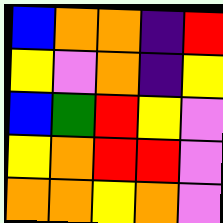[["blue", "orange", "orange", "indigo", "red"], ["yellow", "violet", "orange", "indigo", "yellow"], ["blue", "green", "red", "yellow", "violet"], ["yellow", "orange", "red", "red", "violet"], ["orange", "orange", "yellow", "orange", "violet"]]